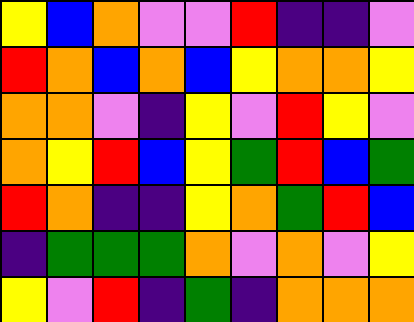[["yellow", "blue", "orange", "violet", "violet", "red", "indigo", "indigo", "violet"], ["red", "orange", "blue", "orange", "blue", "yellow", "orange", "orange", "yellow"], ["orange", "orange", "violet", "indigo", "yellow", "violet", "red", "yellow", "violet"], ["orange", "yellow", "red", "blue", "yellow", "green", "red", "blue", "green"], ["red", "orange", "indigo", "indigo", "yellow", "orange", "green", "red", "blue"], ["indigo", "green", "green", "green", "orange", "violet", "orange", "violet", "yellow"], ["yellow", "violet", "red", "indigo", "green", "indigo", "orange", "orange", "orange"]]